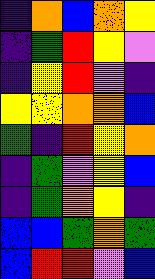[["indigo", "orange", "blue", "orange", "yellow"], ["indigo", "green", "red", "yellow", "violet"], ["indigo", "yellow", "red", "violet", "indigo"], ["yellow", "yellow", "orange", "orange", "blue"], ["green", "indigo", "red", "yellow", "orange"], ["indigo", "green", "violet", "yellow", "blue"], ["indigo", "green", "orange", "yellow", "indigo"], ["blue", "blue", "green", "orange", "green"], ["blue", "red", "red", "violet", "blue"]]